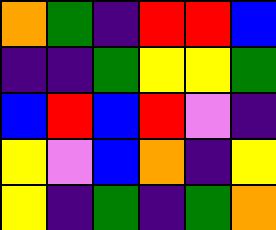[["orange", "green", "indigo", "red", "red", "blue"], ["indigo", "indigo", "green", "yellow", "yellow", "green"], ["blue", "red", "blue", "red", "violet", "indigo"], ["yellow", "violet", "blue", "orange", "indigo", "yellow"], ["yellow", "indigo", "green", "indigo", "green", "orange"]]